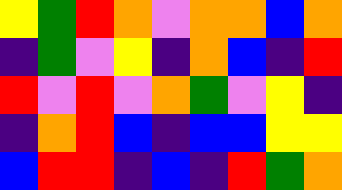[["yellow", "green", "red", "orange", "violet", "orange", "orange", "blue", "orange"], ["indigo", "green", "violet", "yellow", "indigo", "orange", "blue", "indigo", "red"], ["red", "violet", "red", "violet", "orange", "green", "violet", "yellow", "indigo"], ["indigo", "orange", "red", "blue", "indigo", "blue", "blue", "yellow", "yellow"], ["blue", "red", "red", "indigo", "blue", "indigo", "red", "green", "orange"]]